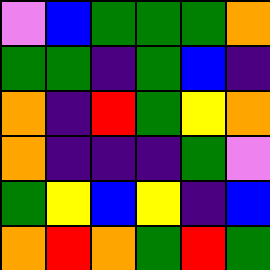[["violet", "blue", "green", "green", "green", "orange"], ["green", "green", "indigo", "green", "blue", "indigo"], ["orange", "indigo", "red", "green", "yellow", "orange"], ["orange", "indigo", "indigo", "indigo", "green", "violet"], ["green", "yellow", "blue", "yellow", "indigo", "blue"], ["orange", "red", "orange", "green", "red", "green"]]